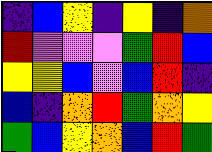[["indigo", "blue", "yellow", "indigo", "yellow", "indigo", "orange"], ["red", "violet", "violet", "violet", "green", "red", "blue"], ["yellow", "yellow", "blue", "violet", "blue", "red", "indigo"], ["blue", "indigo", "orange", "red", "green", "orange", "yellow"], ["green", "blue", "yellow", "orange", "blue", "red", "green"]]